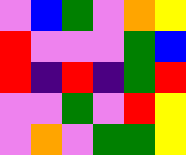[["violet", "blue", "green", "violet", "orange", "yellow"], ["red", "violet", "violet", "violet", "green", "blue"], ["red", "indigo", "red", "indigo", "green", "red"], ["violet", "violet", "green", "violet", "red", "yellow"], ["violet", "orange", "violet", "green", "green", "yellow"]]